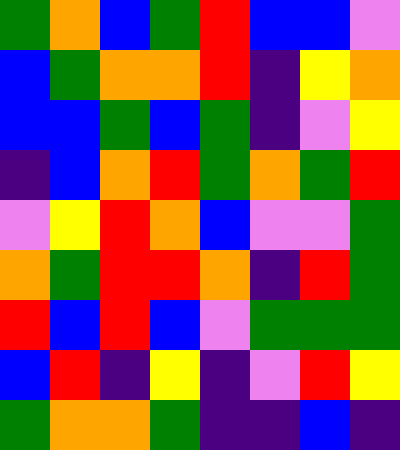[["green", "orange", "blue", "green", "red", "blue", "blue", "violet"], ["blue", "green", "orange", "orange", "red", "indigo", "yellow", "orange"], ["blue", "blue", "green", "blue", "green", "indigo", "violet", "yellow"], ["indigo", "blue", "orange", "red", "green", "orange", "green", "red"], ["violet", "yellow", "red", "orange", "blue", "violet", "violet", "green"], ["orange", "green", "red", "red", "orange", "indigo", "red", "green"], ["red", "blue", "red", "blue", "violet", "green", "green", "green"], ["blue", "red", "indigo", "yellow", "indigo", "violet", "red", "yellow"], ["green", "orange", "orange", "green", "indigo", "indigo", "blue", "indigo"]]